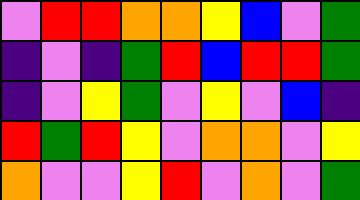[["violet", "red", "red", "orange", "orange", "yellow", "blue", "violet", "green"], ["indigo", "violet", "indigo", "green", "red", "blue", "red", "red", "green"], ["indigo", "violet", "yellow", "green", "violet", "yellow", "violet", "blue", "indigo"], ["red", "green", "red", "yellow", "violet", "orange", "orange", "violet", "yellow"], ["orange", "violet", "violet", "yellow", "red", "violet", "orange", "violet", "green"]]